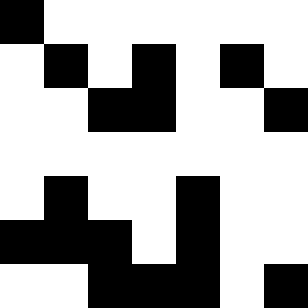[["black", "white", "white", "white", "white", "white", "white"], ["white", "black", "white", "black", "white", "black", "white"], ["white", "white", "black", "black", "white", "white", "black"], ["white", "white", "white", "white", "white", "white", "white"], ["white", "black", "white", "white", "black", "white", "white"], ["black", "black", "black", "white", "black", "white", "white"], ["white", "white", "black", "black", "black", "white", "black"]]